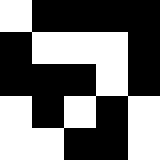[["white", "black", "black", "black", "black"], ["black", "white", "white", "white", "black"], ["black", "black", "black", "white", "black"], ["white", "black", "white", "black", "white"], ["white", "white", "black", "black", "white"]]